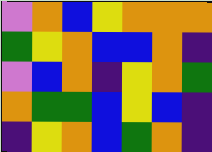[["violet", "orange", "blue", "yellow", "orange", "orange", "orange"], ["green", "yellow", "orange", "blue", "blue", "orange", "indigo"], ["violet", "blue", "orange", "indigo", "yellow", "orange", "green"], ["orange", "green", "green", "blue", "yellow", "blue", "indigo"], ["indigo", "yellow", "orange", "blue", "green", "orange", "indigo"]]